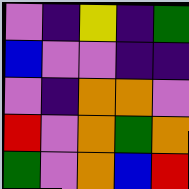[["violet", "indigo", "yellow", "indigo", "green"], ["blue", "violet", "violet", "indigo", "indigo"], ["violet", "indigo", "orange", "orange", "violet"], ["red", "violet", "orange", "green", "orange"], ["green", "violet", "orange", "blue", "red"]]